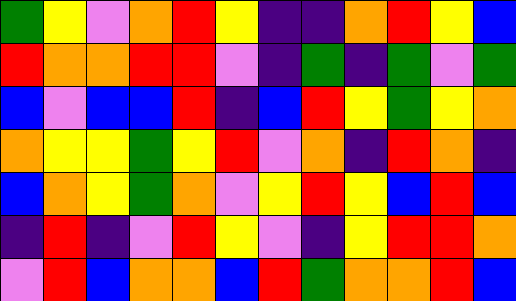[["green", "yellow", "violet", "orange", "red", "yellow", "indigo", "indigo", "orange", "red", "yellow", "blue"], ["red", "orange", "orange", "red", "red", "violet", "indigo", "green", "indigo", "green", "violet", "green"], ["blue", "violet", "blue", "blue", "red", "indigo", "blue", "red", "yellow", "green", "yellow", "orange"], ["orange", "yellow", "yellow", "green", "yellow", "red", "violet", "orange", "indigo", "red", "orange", "indigo"], ["blue", "orange", "yellow", "green", "orange", "violet", "yellow", "red", "yellow", "blue", "red", "blue"], ["indigo", "red", "indigo", "violet", "red", "yellow", "violet", "indigo", "yellow", "red", "red", "orange"], ["violet", "red", "blue", "orange", "orange", "blue", "red", "green", "orange", "orange", "red", "blue"]]